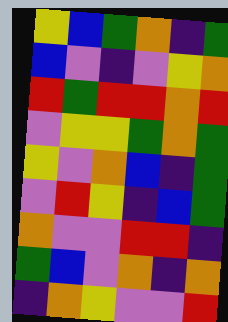[["yellow", "blue", "green", "orange", "indigo", "green"], ["blue", "violet", "indigo", "violet", "yellow", "orange"], ["red", "green", "red", "red", "orange", "red"], ["violet", "yellow", "yellow", "green", "orange", "green"], ["yellow", "violet", "orange", "blue", "indigo", "green"], ["violet", "red", "yellow", "indigo", "blue", "green"], ["orange", "violet", "violet", "red", "red", "indigo"], ["green", "blue", "violet", "orange", "indigo", "orange"], ["indigo", "orange", "yellow", "violet", "violet", "red"]]